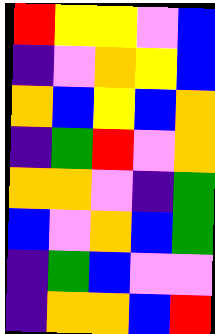[["red", "yellow", "yellow", "violet", "blue"], ["indigo", "violet", "orange", "yellow", "blue"], ["orange", "blue", "yellow", "blue", "orange"], ["indigo", "green", "red", "violet", "orange"], ["orange", "orange", "violet", "indigo", "green"], ["blue", "violet", "orange", "blue", "green"], ["indigo", "green", "blue", "violet", "violet"], ["indigo", "orange", "orange", "blue", "red"]]